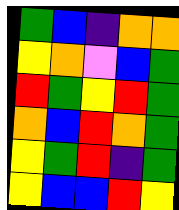[["green", "blue", "indigo", "orange", "orange"], ["yellow", "orange", "violet", "blue", "green"], ["red", "green", "yellow", "red", "green"], ["orange", "blue", "red", "orange", "green"], ["yellow", "green", "red", "indigo", "green"], ["yellow", "blue", "blue", "red", "yellow"]]